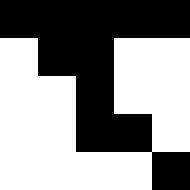[["black", "black", "black", "black", "black"], ["white", "black", "black", "white", "white"], ["white", "white", "black", "white", "white"], ["white", "white", "black", "black", "white"], ["white", "white", "white", "white", "black"]]